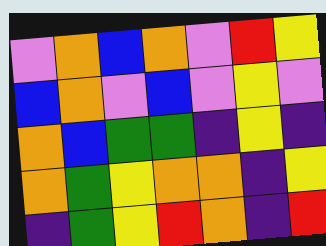[["violet", "orange", "blue", "orange", "violet", "red", "yellow"], ["blue", "orange", "violet", "blue", "violet", "yellow", "violet"], ["orange", "blue", "green", "green", "indigo", "yellow", "indigo"], ["orange", "green", "yellow", "orange", "orange", "indigo", "yellow"], ["indigo", "green", "yellow", "red", "orange", "indigo", "red"]]